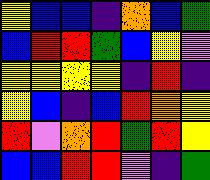[["yellow", "blue", "blue", "indigo", "orange", "blue", "green"], ["blue", "red", "red", "green", "blue", "yellow", "violet"], ["yellow", "yellow", "yellow", "yellow", "indigo", "red", "indigo"], ["yellow", "blue", "indigo", "blue", "red", "orange", "yellow"], ["red", "violet", "orange", "red", "green", "red", "yellow"], ["blue", "blue", "red", "red", "violet", "indigo", "green"]]